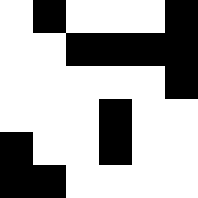[["white", "black", "white", "white", "white", "black"], ["white", "white", "black", "black", "black", "black"], ["white", "white", "white", "white", "white", "black"], ["white", "white", "white", "black", "white", "white"], ["black", "white", "white", "black", "white", "white"], ["black", "black", "white", "white", "white", "white"]]